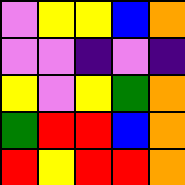[["violet", "yellow", "yellow", "blue", "orange"], ["violet", "violet", "indigo", "violet", "indigo"], ["yellow", "violet", "yellow", "green", "orange"], ["green", "red", "red", "blue", "orange"], ["red", "yellow", "red", "red", "orange"]]